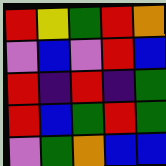[["red", "yellow", "green", "red", "orange"], ["violet", "blue", "violet", "red", "blue"], ["red", "indigo", "red", "indigo", "green"], ["red", "blue", "green", "red", "green"], ["violet", "green", "orange", "blue", "blue"]]